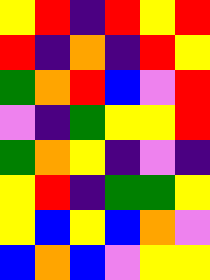[["yellow", "red", "indigo", "red", "yellow", "red"], ["red", "indigo", "orange", "indigo", "red", "yellow"], ["green", "orange", "red", "blue", "violet", "red"], ["violet", "indigo", "green", "yellow", "yellow", "red"], ["green", "orange", "yellow", "indigo", "violet", "indigo"], ["yellow", "red", "indigo", "green", "green", "yellow"], ["yellow", "blue", "yellow", "blue", "orange", "violet"], ["blue", "orange", "blue", "violet", "yellow", "yellow"]]